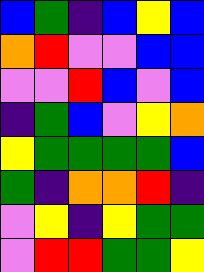[["blue", "green", "indigo", "blue", "yellow", "blue"], ["orange", "red", "violet", "violet", "blue", "blue"], ["violet", "violet", "red", "blue", "violet", "blue"], ["indigo", "green", "blue", "violet", "yellow", "orange"], ["yellow", "green", "green", "green", "green", "blue"], ["green", "indigo", "orange", "orange", "red", "indigo"], ["violet", "yellow", "indigo", "yellow", "green", "green"], ["violet", "red", "red", "green", "green", "yellow"]]